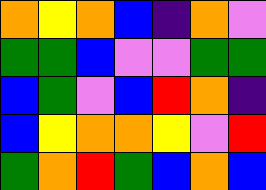[["orange", "yellow", "orange", "blue", "indigo", "orange", "violet"], ["green", "green", "blue", "violet", "violet", "green", "green"], ["blue", "green", "violet", "blue", "red", "orange", "indigo"], ["blue", "yellow", "orange", "orange", "yellow", "violet", "red"], ["green", "orange", "red", "green", "blue", "orange", "blue"]]